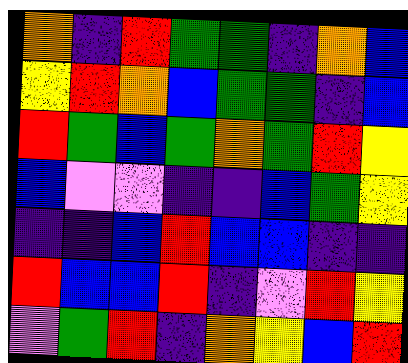[["orange", "indigo", "red", "green", "green", "indigo", "orange", "blue"], ["yellow", "red", "orange", "blue", "green", "green", "indigo", "blue"], ["red", "green", "blue", "green", "orange", "green", "red", "yellow"], ["blue", "violet", "violet", "indigo", "indigo", "blue", "green", "yellow"], ["indigo", "indigo", "blue", "red", "blue", "blue", "indigo", "indigo"], ["red", "blue", "blue", "red", "indigo", "violet", "red", "yellow"], ["violet", "green", "red", "indigo", "orange", "yellow", "blue", "red"]]